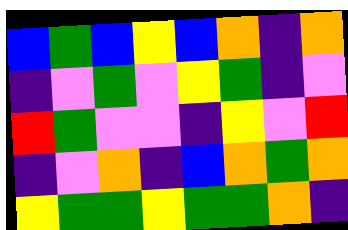[["blue", "green", "blue", "yellow", "blue", "orange", "indigo", "orange"], ["indigo", "violet", "green", "violet", "yellow", "green", "indigo", "violet"], ["red", "green", "violet", "violet", "indigo", "yellow", "violet", "red"], ["indigo", "violet", "orange", "indigo", "blue", "orange", "green", "orange"], ["yellow", "green", "green", "yellow", "green", "green", "orange", "indigo"]]